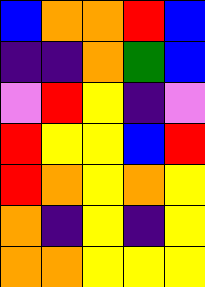[["blue", "orange", "orange", "red", "blue"], ["indigo", "indigo", "orange", "green", "blue"], ["violet", "red", "yellow", "indigo", "violet"], ["red", "yellow", "yellow", "blue", "red"], ["red", "orange", "yellow", "orange", "yellow"], ["orange", "indigo", "yellow", "indigo", "yellow"], ["orange", "orange", "yellow", "yellow", "yellow"]]